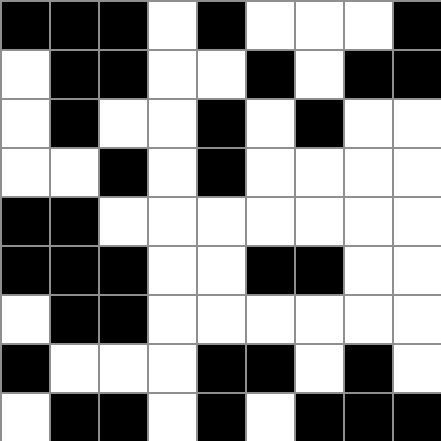[["black", "black", "black", "white", "black", "white", "white", "white", "black"], ["white", "black", "black", "white", "white", "black", "white", "black", "black"], ["white", "black", "white", "white", "black", "white", "black", "white", "white"], ["white", "white", "black", "white", "black", "white", "white", "white", "white"], ["black", "black", "white", "white", "white", "white", "white", "white", "white"], ["black", "black", "black", "white", "white", "black", "black", "white", "white"], ["white", "black", "black", "white", "white", "white", "white", "white", "white"], ["black", "white", "white", "white", "black", "black", "white", "black", "white"], ["white", "black", "black", "white", "black", "white", "black", "black", "black"]]